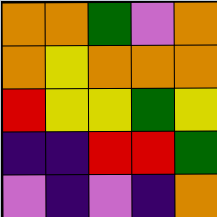[["orange", "orange", "green", "violet", "orange"], ["orange", "yellow", "orange", "orange", "orange"], ["red", "yellow", "yellow", "green", "yellow"], ["indigo", "indigo", "red", "red", "green"], ["violet", "indigo", "violet", "indigo", "orange"]]